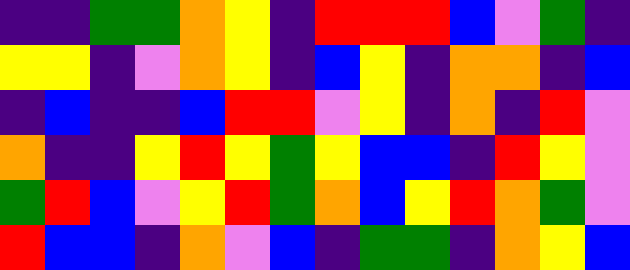[["indigo", "indigo", "green", "green", "orange", "yellow", "indigo", "red", "red", "red", "blue", "violet", "green", "indigo"], ["yellow", "yellow", "indigo", "violet", "orange", "yellow", "indigo", "blue", "yellow", "indigo", "orange", "orange", "indigo", "blue"], ["indigo", "blue", "indigo", "indigo", "blue", "red", "red", "violet", "yellow", "indigo", "orange", "indigo", "red", "violet"], ["orange", "indigo", "indigo", "yellow", "red", "yellow", "green", "yellow", "blue", "blue", "indigo", "red", "yellow", "violet"], ["green", "red", "blue", "violet", "yellow", "red", "green", "orange", "blue", "yellow", "red", "orange", "green", "violet"], ["red", "blue", "blue", "indigo", "orange", "violet", "blue", "indigo", "green", "green", "indigo", "orange", "yellow", "blue"]]